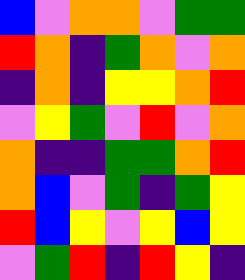[["blue", "violet", "orange", "orange", "violet", "green", "green"], ["red", "orange", "indigo", "green", "orange", "violet", "orange"], ["indigo", "orange", "indigo", "yellow", "yellow", "orange", "red"], ["violet", "yellow", "green", "violet", "red", "violet", "orange"], ["orange", "indigo", "indigo", "green", "green", "orange", "red"], ["orange", "blue", "violet", "green", "indigo", "green", "yellow"], ["red", "blue", "yellow", "violet", "yellow", "blue", "yellow"], ["violet", "green", "red", "indigo", "red", "yellow", "indigo"]]